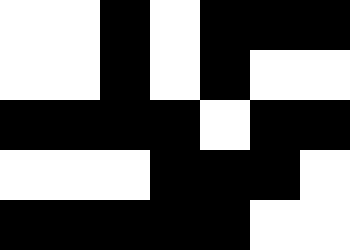[["white", "white", "black", "white", "black", "black", "black"], ["white", "white", "black", "white", "black", "white", "white"], ["black", "black", "black", "black", "white", "black", "black"], ["white", "white", "white", "black", "black", "black", "white"], ["black", "black", "black", "black", "black", "white", "white"]]